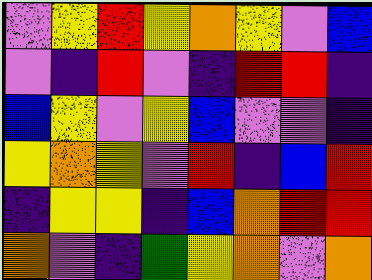[["violet", "yellow", "red", "yellow", "orange", "yellow", "violet", "blue"], ["violet", "indigo", "red", "violet", "indigo", "red", "red", "indigo"], ["blue", "yellow", "violet", "yellow", "blue", "violet", "violet", "indigo"], ["yellow", "orange", "yellow", "violet", "red", "indigo", "blue", "red"], ["indigo", "yellow", "yellow", "indigo", "blue", "orange", "red", "red"], ["orange", "violet", "indigo", "green", "yellow", "orange", "violet", "orange"]]